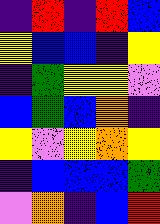[["indigo", "red", "indigo", "red", "blue"], ["yellow", "blue", "blue", "indigo", "yellow"], ["indigo", "green", "yellow", "yellow", "violet"], ["blue", "green", "blue", "orange", "indigo"], ["yellow", "violet", "yellow", "orange", "yellow"], ["indigo", "blue", "blue", "blue", "green"], ["violet", "orange", "indigo", "blue", "red"]]